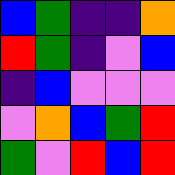[["blue", "green", "indigo", "indigo", "orange"], ["red", "green", "indigo", "violet", "blue"], ["indigo", "blue", "violet", "violet", "violet"], ["violet", "orange", "blue", "green", "red"], ["green", "violet", "red", "blue", "red"]]